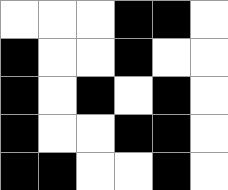[["white", "white", "white", "black", "black", "white"], ["black", "white", "white", "black", "white", "white"], ["black", "white", "black", "white", "black", "white"], ["black", "white", "white", "black", "black", "white"], ["black", "black", "white", "white", "black", "white"]]